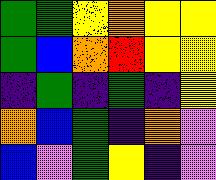[["green", "green", "yellow", "orange", "yellow", "yellow"], ["green", "blue", "orange", "red", "yellow", "yellow"], ["indigo", "green", "indigo", "green", "indigo", "yellow"], ["orange", "blue", "green", "indigo", "orange", "violet"], ["blue", "violet", "green", "yellow", "indigo", "violet"]]